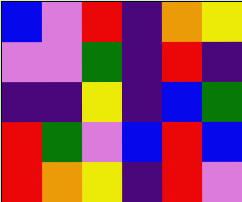[["blue", "violet", "red", "indigo", "orange", "yellow"], ["violet", "violet", "green", "indigo", "red", "indigo"], ["indigo", "indigo", "yellow", "indigo", "blue", "green"], ["red", "green", "violet", "blue", "red", "blue"], ["red", "orange", "yellow", "indigo", "red", "violet"]]